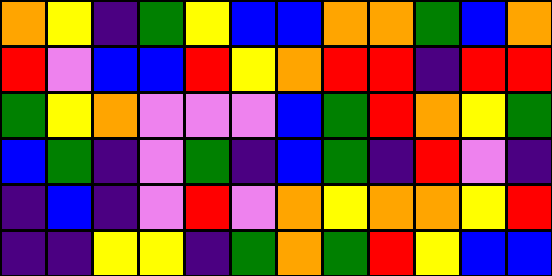[["orange", "yellow", "indigo", "green", "yellow", "blue", "blue", "orange", "orange", "green", "blue", "orange"], ["red", "violet", "blue", "blue", "red", "yellow", "orange", "red", "red", "indigo", "red", "red"], ["green", "yellow", "orange", "violet", "violet", "violet", "blue", "green", "red", "orange", "yellow", "green"], ["blue", "green", "indigo", "violet", "green", "indigo", "blue", "green", "indigo", "red", "violet", "indigo"], ["indigo", "blue", "indigo", "violet", "red", "violet", "orange", "yellow", "orange", "orange", "yellow", "red"], ["indigo", "indigo", "yellow", "yellow", "indigo", "green", "orange", "green", "red", "yellow", "blue", "blue"]]